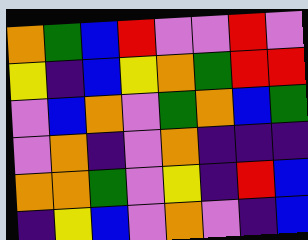[["orange", "green", "blue", "red", "violet", "violet", "red", "violet"], ["yellow", "indigo", "blue", "yellow", "orange", "green", "red", "red"], ["violet", "blue", "orange", "violet", "green", "orange", "blue", "green"], ["violet", "orange", "indigo", "violet", "orange", "indigo", "indigo", "indigo"], ["orange", "orange", "green", "violet", "yellow", "indigo", "red", "blue"], ["indigo", "yellow", "blue", "violet", "orange", "violet", "indigo", "blue"]]